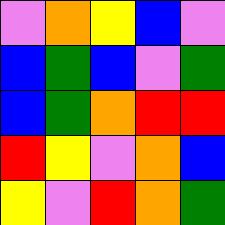[["violet", "orange", "yellow", "blue", "violet"], ["blue", "green", "blue", "violet", "green"], ["blue", "green", "orange", "red", "red"], ["red", "yellow", "violet", "orange", "blue"], ["yellow", "violet", "red", "orange", "green"]]